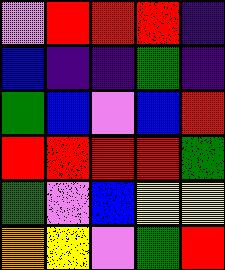[["violet", "red", "red", "red", "indigo"], ["blue", "indigo", "indigo", "green", "indigo"], ["green", "blue", "violet", "blue", "red"], ["red", "red", "red", "red", "green"], ["green", "violet", "blue", "yellow", "yellow"], ["orange", "yellow", "violet", "green", "red"]]